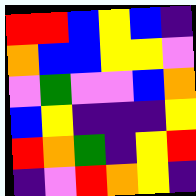[["red", "red", "blue", "yellow", "blue", "indigo"], ["orange", "blue", "blue", "yellow", "yellow", "violet"], ["violet", "green", "violet", "violet", "blue", "orange"], ["blue", "yellow", "indigo", "indigo", "indigo", "yellow"], ["red", "orange", "green", "indigo", "yellow", "red"], ["indigo", "violet", "red", "orange", "yellow", "indigo"]]